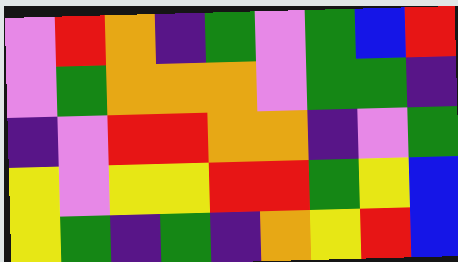[["violet", "red", "orange", "indigo", "green", "violet", "green", "blue", "red"], ["violet", "green", "orange", "orange", "orange", "violet", "green", "green", "indigo"], ["indigo", "violet", "red", "red", "orange", "orange", "indigo", "violet", "green"], ["yellow", "violet", "yellow", "yellow", "red", "red", "green", "yellow", "blue"], ["yellow", "green", "indigo", "green", "indigo", "orange", "yellow", "red", "blue"]]